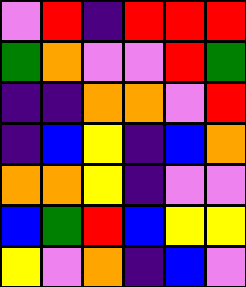[["violet", "red", "indigo", "red", "red", "red"], ["green", "orange", "violet", "violet", "red", "green"], ["indigo", "indigo", "orange", "orange", "violet", "red"], ["indigo", "blue", "yellow", "indigo", "blue", "orange"], ["orange", "orange", "yellow", "indigo", "violet", "violet"], ["blue", "green", "red", "blue", "yellow", "yellow"], ["yellow", "violet", "orange", "indigo", "blue", "violet"]]